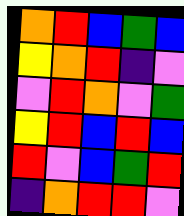[["orange", "red", "blue", "green", "blue"], ["yellow", "orange", "red", "indigo", "violet"], ["violet", "red", "orange", "violet", "green"], ["yellow", "red", "blue", "red", "blue"], ["red", "violet", "blue", "green", "red"], ["indigo", "orange", "red", "red", "violet"]]